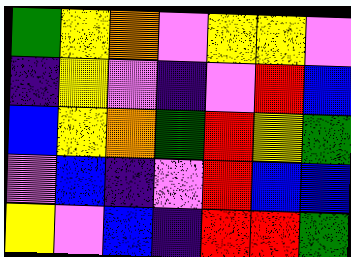[["green", "yellow", "orange", "violet", "yellow", "yellow", "violet"], ["indigo", "yellow", "violet", "indigo", "violet", "red", "blue"], ["blue", "yellow", "orange", "green", "red", "yellow", "green"], ["violet", "blue", "indigo", "violet", "red", "blue", "blue"], ["yellow", "violet", "blue", "indigo", "red", "red", "green"]]